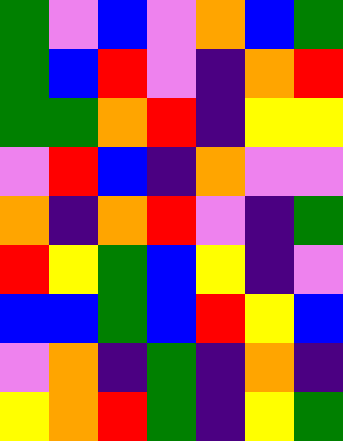[["green", "violet", "blue", "violet", "orange", "blue", "green"], ["green", "blue", "red", "violet", "indigo", "orange", "red"], ["green", "green", "orange", "red", "indigo", "yellow", "yellow"], ["violet", "red", "blue", "indigo", "orange", "violet", "violet"], ["orange", "indigo", "orange", "red", "violet", "indigo", "green"], ["red", "yellow", "green", "blue", "yellow", "indigo", "violet"], ["blue", "blue", "green", "blue", "red", "yellow", "blue"], ["violet", "orange", "indigo", "green", "indigo", "orange", "indigo"], ["yellow", "orange", "red", "green", "indigo", "yellow", "green"]]